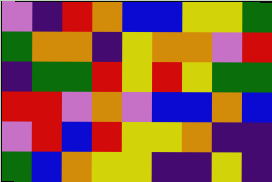[["violet", "indigo", "red", "orange", "blue", "blue", "yellow", "yellow", "green"], ["green", "orange", "orange", "indigo", "yellow", "orange", "orange", "violet", "red"], ["indigo", "green", "green", "red", "yellow", "red", "yellow", "green", "green"], ["red", "red", "violet", "orange", "violet", "blue", "blue", "orange", "blue"], ["violet", "red", "blue", "red", "yellow", "yellow", "orange", "indigo", "indigo"], ["green", "blue", "orange", "yellow", "yellow", "indigo", "indigo", "yellow", "indigo"]]